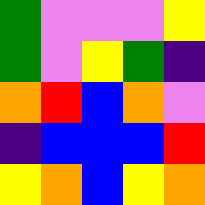[["green", "violet", "violet", "violet", "yellow"], ["green", "violet", "yellow", "green", "indigo"], ["orange", "red", "blue", "orange", "violet"], ["indigo", "blue", "blue", "blue", "red"], ["yellow", "orange", "blue", "yellow", "orange"]]